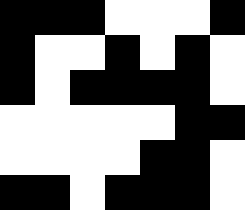[["black", "black", "black", "white", "white", "white", "black"], ["black", "white", "white", "black", "white", "black", "white"], ["black", "white", "black", "black", "black", "black", "white"], ["white", "white", "white", "white", "white", "black", "black"], ["white", "white", "white", "white", "black", "black", "white"], ["black", "black", "white", "black", "black", "black", "white"]]